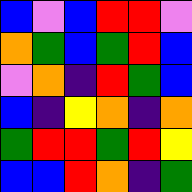[["blue", "violet", "blue", "red", "red", "violet"], ["orange", "green", "blue", "green", "red", "blue"], ["violet", "orange", "indigo", "red", "green", "blue"], ["blue", "indigo", "yellow", "orange", "indigo", "orange"], ["green", "red", "red", "green", "red", "yellow"], ["blue", "blue", "red", "orange", "indigo", "green"]]